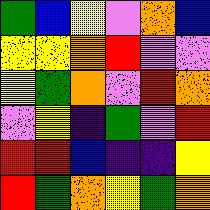[["green", "blue", "yellow", "violet", "orange", "blue"], ["yellow", "yellow", "orange", "red", "violet", "violet"], ["yellow", "green", "orange", "violet", "red", "orange"], ["violet", "yellow", "indigo", "green", "violet", "red"], ["red", "red", "blue", "indigo", "indigo", "yellow"], ["red", "green", "orange", "yellow", "green", "orange"]]